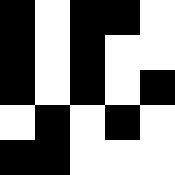[["black", "white", "black", "black", "white"], ["black", "white", "black", "white", "white"], ["black", "white", "black", "white", "black"], ["white", "black", "white", "black", "white"], ["black", "black", "white", "white", "white"]]